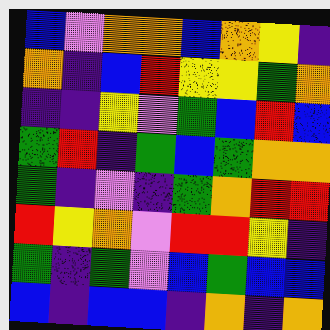[["blue", "violet", "orange", "orange", "blue", "orange", "yellow", "indigo"], ["orange", "indigo", "blue", "red", "yellow", "yellow", "green", "orange"], ["indigo", "indigo", "yellow", "violet", "green", "blue", "red", "blue"], ["green", "red", "indigo", "green", "blue", "green", "orange", "orange"], ["green", "indigo", "violet", "indigo", "green", "orange", "red", "red"], ["red", "yellow", "orange", "violet", "red", "red", "yellow", "indigo"], ["green", "indigo", "green", "violet", "blue", "green", "blue", "blue"], ["blue", "indigo", "blue", "blue", "indigo", "orange", "indigo", "orange"]]